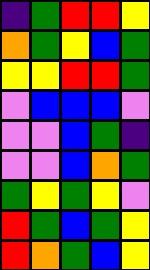[["indigo", "green", "red", "red", "yellow"], ["orange", "green", "yellow", "blue", "green"], ["yellow", "yellow", "red", "red", "green"], ["violet", "blue", "blue", "blue", "violet"], ["violet", "violet", "blue", "green", "indigo"], ["violet", "violet", "blue", "orange", "green"], ["green", "yellow", "green", "yellow", "violet"], ["red", "green", "blue", "green", "yellow"], ["red", "orange", "green", "blue", "yellow"]]